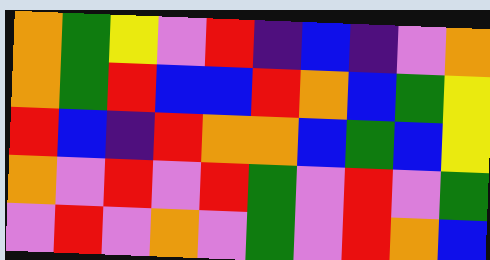[["orange", "green", "yellow", "violet", "red", "indigo", "blue", "indigo", "violet", "orange"], ["orange", "green", "red", "blue", "blue", "red", "orange", "blue", "green", "yellow"], ["red", "blue", "indigo", "red", "orange", "orange", "blue", "green", "blue", "yellow"], ["orange", "violet", "red", "violet", "red", "green", "violet", "red", "violet", "green"], ["violet", "red", "violet", "orange", "violet", "green", "violet", "red", "orange", "blue"]]